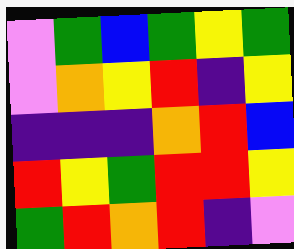[["violet", "green", "blue", "green", "yellow", "green"], ["violet", "orange", "yellow", "red", "indigo", "yellow"], ["indigo", "indigo", "indigo", "orange", "red", "blue"], ["red", "yellow", "green", "red", "red", "yellow"], ["green", "red", "orange", "red", "indigo", "violet"]]